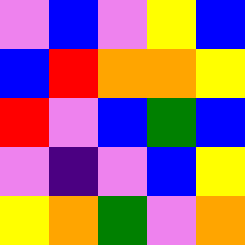[["violet", "blue", "violet", "yellow", "blue"], ["blue", "red", "orange", "orange", "yellow"], ["red", "violet", "blue", "green", "blue"], ["violet", "indigo", "violet", "blue", "yellow"], ["yellow", "orange", "green", "violet", "orange"]]